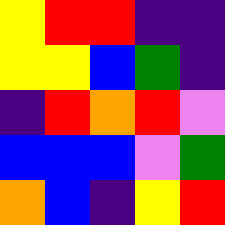[["yellow", "red", "red", "indigo", "indigo"], ["yellow", "yellow", "blue", "green", "indigo"], ["indigo", "red", "orange", "red", "violet"], ["blue", "blue", "blue", "violet", "green"], ["orange", "blue", "indigo", "yellow", "red"]]